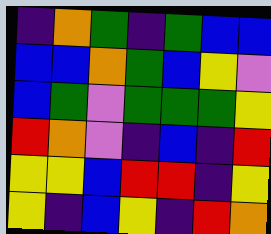[["indigo", "orange", "green", "indigo", "green", "blue", "blue"], ["blue", "blue", "orange", "green", "blue", "yellow", "violet"], ["blue", "green", "violet", "green", "green", "green", "yellow"], ["red", "orange", "violet", "indigo", "blue", "indigo", "red"], ["yellow", "yellow", "blue", "red", "red", "indigo", "yellow"], ["yellow", "indigo", "blue", "yellow", "indigo", "red", "orange"]]